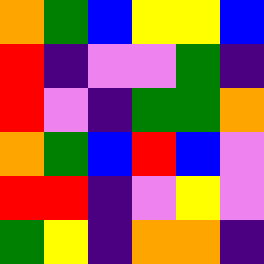[["orange", "green", "blue", "yellow", "yellow", "blue"], ["red", "indigo", "violet", "violet", "green", "indigo"], ["red", "violet", "indigo", "green", "green", "orange"], ["orange", "green", "blue", "red", "blue", "violet"], ["red", "red", "indigo", "violet", "yellow", "violet"], ["green", "yellow", "indigo", "orange", "orange", "indigo"]]